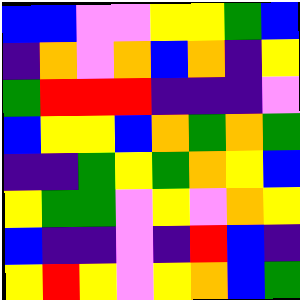[["blue", "blue", "violet", "violet", "yellow", "yellow", "green", "blue"], ["indigo", "orange", "violet", "orange", "blue", "orange", "indigo", "yellow"], ["green", "red", "red", "red", "indigo", "indigo", "indigo", "violet"], ["blue", "yellow", "yellow", "blue", "orange", "green", "orange", "green"], ["indigo", "indigo", "green", "yellow", "green", "orange", "yellow", "blue"], ["yellow", "green", "green", "violet", "yellow", "violet", "orange", "yellow"], ["blue", "indigo", "indigo", "violet", "indigo", "red", "blue", "indigo"], ["yellow", "red", "yellow", "violet", "yellow", "orange", "blue", "green"]]